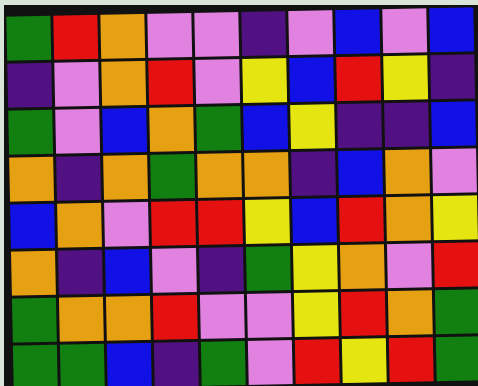[["green", "red", "orange", "violet", "violet", "indigo", "violet", "blue", "violet", "blue"], ["indigo", "violet", "orange", "red", "violet", "yellow", "blue", "red", "yellow", "indigo"], ["green", "violet", "blue", "orange", "green", "blue", "yellow", "indigo", "indigo", "blue"], ["orange", "indigo", "orange", "green", "orange", "orange", "indigo", "blue", "orange", "violet"], ["blue", "orange", "violet", "red", "red", "yellow", "blue", "red", "orange", "yellow"], ["orange", "indigo", "blue", "violet", "indigo", "green", "yellow", "orange", "violet", "red"], ["green", "orange", "orange", "red", "violet", "violet", "yellow", "red", "orange", "green"], ["green", "green", "blue", "indigo", "green", "violet", "red", "yellow", "red", "green"]]